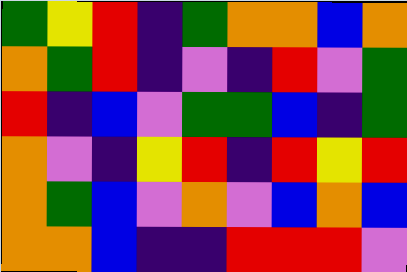[["green", "yellow", "red", "indigo", "green", "orange", "orange", "blue", "orange"], ["orange", "green", "red", "indigo", "violet", "indigo", "red", "violet", "green"], ["red", "indigo", "blue", "violet", "green", "green", "blue", "indigo", "green"], ["orange", "violet", "indigo", "yellow", "red", "indigo", "red", "yellow", "red"], ["orange", "green", "blue", "violet", "orange", "violet", "blue", "orange", "blue"], ["orange", "orange", "blue", "indigo", "indigo", "red", "red", "red", "violet"]]